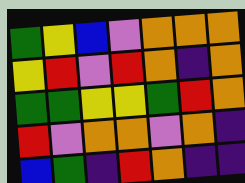[["green", "yellow", "blue", "violet", "orange", "orange", "orange"], ["yellow", "red", "violet", "red", "orange", "indigo", "orange"], ["green", "green", "yellow", "yellow", "green", "red", "orange"], ["red", "violet", "orange", "orange", "violet", "orange", "indigo"], ["blue", "green", "indigo", "red", "orange", "indigo", "indigo"]]